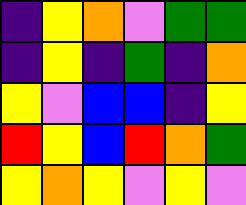[["indigo", "yellow", "orange", "violet", "green", "green"], ["indigo", "yellow", "indigo", "green", "indigo", "orange"], ["yellow", "violet", "blue", "blue", "indigo", "yellow"], ["red", "yellow", "blue", "red", "orange", "green"], ["yellow", "orange", "yellow", "violet", "yellow", "violet"]]